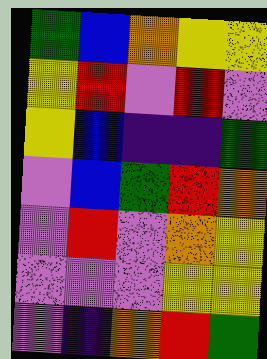[["green", "blue", "orange", "yellow", "yellow"], ["yellow", "red", "violet", "red", "violet"], ["yellow", "blue", "indigo", "indigo", "green"], ["violet", "blue", "green", "red", "orange"], ["violet", "red", "violet", "orange", "yellow"], ["violet", "violet", "violet", "yellow", "yellow"], ["violet", "indigo", "orange", "red", "green"]]